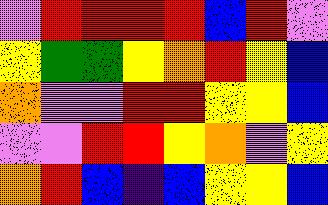[["violet", "red", "red", "red", "red", "blue", "red", "violet"], ["yellow", "green", "green", "yellow", "orange", "red", "yellow", "blue"], ["orange", "violet", "violet", "red", "red", "yellow", "yellow", "blue"], ["violet", "violet", "red", "red", "yellow", "orange", "violet", "yellow"], ["orange", "red", "blue", "indigo", "blue", "yellow", "yellow", "blue"]]